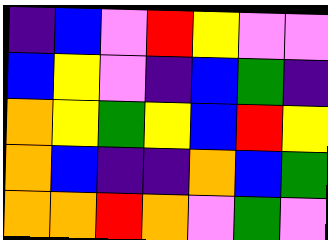[["indigo", "blue", "violet", "red", "yellow", "violet", "violet"], ["blue", "yellow", "violet", "indigo", "blue", "green", "indigo"], ["orange", "yellow", "green", "yellow", "blue", "red", "yellow"], ["orange", "blue", "indigo", "indigo", "orange", "blue", "green"], ["orange", "orange", "red", "orange", "violet", "green", "violet"]]